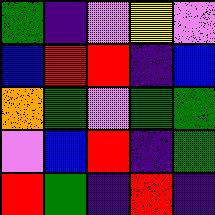[["green", "indigo", "violet", "yellow", "violet"], ["blue", "red", "red", "indigo", "blue"], ["orange", "green", "violet", "green", "green"], ["violet", "blue", "red", "indigo", "green"], ["red", "green", "indigo", "red", "indigo"]]